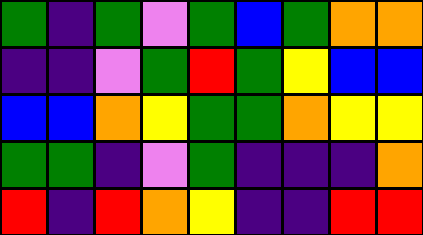[["green", "indigo", "green", "violet", "green", "blue", "green", "orange", "orange"], ["indigo", "indigo", "violet", "green", "red", "green", "yellow", "blue", "blue"], ["blue", "blue", "orange", "yellow", "green", "green", "orange", "yellow", "yellow"], ["green", "green", "indigo", "violet", "green", "indigo", "indigo", "indigo", "orange"], ["red", "indigo", "red", "orange", "yellow", "indigo", "indigo", "red", "red"]]